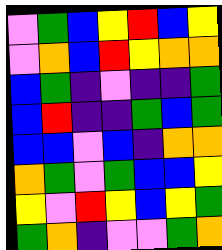[["violet", "green", "blue", "yellow", "red", "blue", "yellow"], ["violet", "orange", "blue", "red", "yellow", "orange", "orange"], ["blue", "green", "indigo", "violet", "indigo", "indigo", "green"], ["blue", "red", "indigo", "indigo", "green", "blue", "green"], ["blue", "blue", "violet", "blue", "indigo", "orange", "orange"], ["orange", "green", "violet", "green", "blue", "blue", "yellow"], ["yellow", "violet", "red", "yellow", "blue", "yellow", "green"], ["green", "orange", "indigo", "violet", "violet", "green", "orange"]]